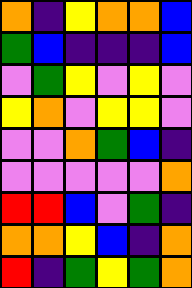[["orange", "indigo", "yellow", "orange", "orange", "blue"], ["green", "blue", "indigo", "indigo", "indigo", "blue"], ["violet", "green", "yellow", "violet", "yellow", "violet"], ["yellow", "orange", "violet", "yellow", "yellow", "violet"], ["violet", "violet", "orange", "green", "blue", "indigo"], ["violet", "violet", "violet", "violet", "violet", "orange"], ["red", "red", "blue", "violet", "green", "indigo"], ["orange", "orange", "yellow", "blue", "indigo", "orange"], ["red", "indigo", "green", "yellow", "green", "orange"]]